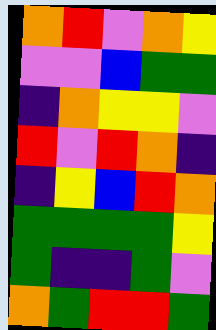[["orange", "red", "violet", "orange", "yellow"], ["violet", "violet", "blue", "green", "green"], ["indigo", "orange", "yellow", "yellow", "violet"], ["red", "violet", "red", "orange", "indigo"], ["indigo", "yellow", "blue", "red", "orange"], ["green", "green", "green", "green", "yellow"], ["green", "indigo", "indigo", "green", "violet"], ["orange", "green", "red", "red", "green"]]